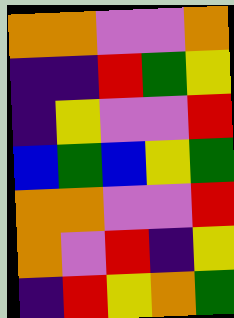[["orange", "orange", "violet", "violet", "orange"], ["indigo", "indigo", "red", "green", "yellow"], ["indigo", "yellow", "violet", "violet", "red"], ["blue", "green", "blue", "yellow", "green"], ["orange", "orange", "violet", "violet", "red"], ["orange", "violet", "red", "indigo", "yellow"], ["indigo", "red", "yellow", "orange", "green"]]